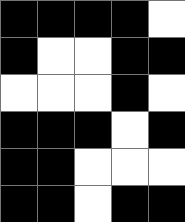[["black", "black", "black", "black", "white"], ["black", "white", "white", "black", "black"], ["white", "white", "white", "black", "white"], ["black", "black", "black", "white", "black"], ["black", "black", "white", "white", "white"], ["black", "black", "white", "black", "black"]]